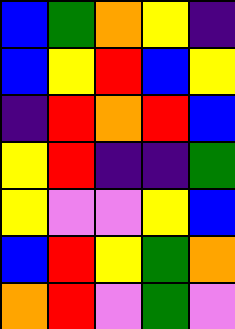[["blue", "green", "orange", "yellow", "indigo"], ["blue", "yellow", "red", "blue", "yellow"], ["indigo", "red", "orange", "red", "blue"], ["yellow", "red", "indigo", "indigo", "green"], ["yellow", "violet", "violet", "yellow", "blue"], ["blue", "red", "yellow", "green", "orange"], ["orange", "red", "violet", "green", "violet"]]